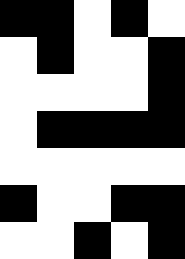[["black", "black", "white", "black", "white"], ["white", "black", "white", "white", "black"], ["white", "white", "white", "white", "black"], ["white", "black", "black", "black", "black"], ["white", "white", "white", "white", "white"], ["black", "white", "white", "black", "black"], ["white", "white", "black", "white", "black"]]